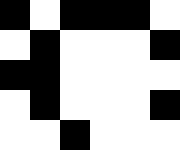[["black", "white", "black", "black", "black", "white"], ["white", "black", "white", "white", "white", "black"], ["black", "black", "white", "white", "white", "white"], ["white", "black", "white", "white", "white", "black"], ["white", "white", "black", "white", "white", "white"]]